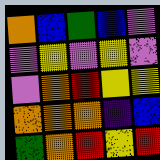[["orange", "blue", "green", "blue", "violet"], ["violet", "yellow", "violet", "yellow", "violet"], ["violet", "orange", "red", "yellow", "yellow"], ["orange", "orange", "orange", "indigo", "blue"], ["green", "orange", "red", "yellow", "red"]]